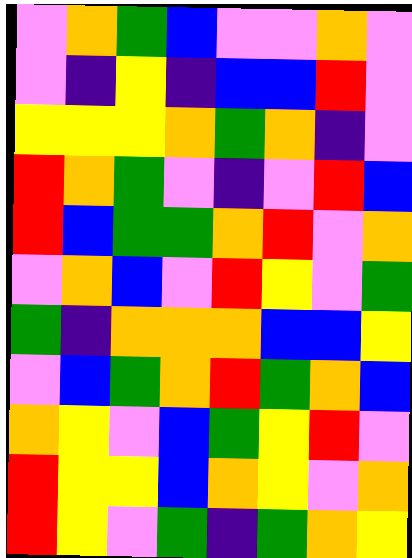[["violet", "orange", "green", "blue", "violet", "violet", "orange", "violet"], ["violet", "indigo", "yellow", "indigo", "blue", "blue", "red", "violet"], ["yellow", "yellow", "yellow", "orange", "green", "orange", "indigo", "violet"], ["red", "orange", "green", "violet", "indigo", "violet", "red", "blue"], ["red", "blue", "green", "green", "orange", "red", "violet", "orange"], ["violet", "orange", "blue", "violet", "red", "yellow", "violet", "green"], ["green", "indigo", "orange", "orange", "orange", "blue", "blue", "yellow"], ["violet", "blue", "green", "orange", "red", "green", "orange", "blue"], ["orange", "yellow", "violet", "blue", "green", "yellow", "red", "violet"], ["red", "yellow", "yellow", "blue", "orange", "yellow", "violet", "orange"], ["red", "yellow", "violet", "green", "indigo", "green", "orange", "yellow"]]